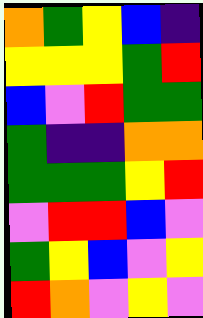[["orange", "green", "yellow", "blue", "indigo"], ["yellow", "yellow", "yellow", "green", "red"], ["blue", "violet", "red", "green", "green"], ["green", "indigo", "indigo", "orange", "orange"], ["green", "green", "green", "yellow", "red"], ["violet", "red", "red", "blue", "violet"], ["green", "yellow", "blue", "violet", "yellow"], ["red", "orange", "violet", "yellow", "violet"]]